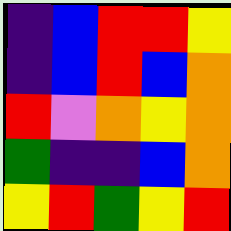[["indigo", "blue", "red", "red", "yellow"], ["indigo", "blue", "red", "blue", "orange"], ["red", "violet", "orange", "yellow", "orange"], ["green", "indigo", "indigo", "blue", "orange"], ["yellow", "red", "green", "yellow", "red"]]